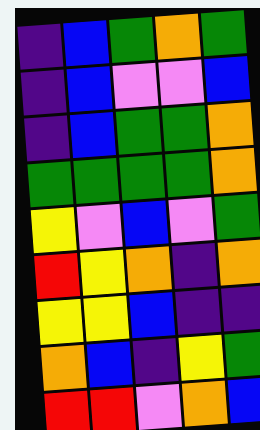[["indigo", "blue", "green", "orange", "green"], ["indigo", "blue", "violet", "violet", "blue"], ["indigo", "blue", "green", "green", "orange"], ["green", "green", "green", "green", "orange"], ["yellow", "violet", "blue", "violet", "green"], ["red", "yellow", "orange", "indigo", "orange"], ["yellow", "yellow", "blue", "indigo", "indigo"], ["orange", "blue", "indigo", "yellow", "green"], ["red", "red", "violet", "orange", "blue"]]